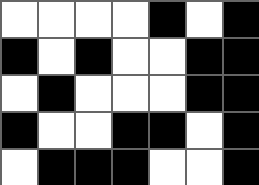[["white", "white", "white", "white", "black", "white", "black"], ["black", "white", "black", "white", "white", "black", "black"], ["white", "black", "white", "white", "white", "black", "black"], ["black", "white", "white", "black", "black", "white", "black"], ["white", "black", "black", "black", "white", "white", "black"]]